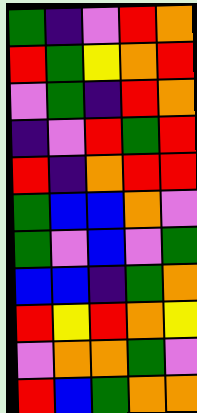[["green", "indigo", "violet", "red", "orange"], ["red", "green", "yellow", "orange", "red"], ["violet", "green", "indigo", "red", "orange"], ["indigo", "violet", "red", "green", "red"], ["red", "indigo", "orange", "red", "red"], ["green", "blue", "blue", "orange", "violet"], ["green", "violet", "blue", "violet", "green"], ["blue", "blue", "indigo", "green", "orange"], ["red", "yellow", "red", "orange", "yellow"], ["violet", "orange", "orange", "green", "violet"], ["red", "blue", "green", "orange", "orange"]]